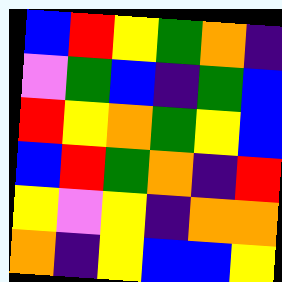[["blue", "red", "yellow", "green", "orange", "indigo"], ["violet", "green", "blue", "indigo", "green", "blue"], ["red", "yellow", "orange", "green", "yellow", "blue"], ["blue", "red", "green", "orange", "indigo", "red"], ["yellow", "violet", "yellow", "indigo", "orange", "orange"], ["orange", "indigo", "yellow", "blue", "blue", "yellow"]]